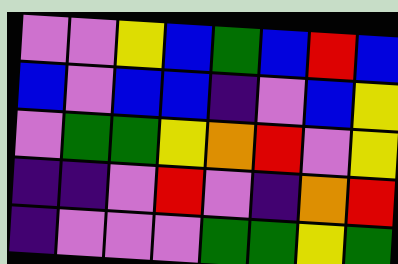[["violet", "violet", "yellow", "blue", "green", "blue", "red", "blue"], ["blue", "violet", "blue", "blue", "indigo", "violet", "blue", "yellow"], ["violet", "green", "green", "yellow", "orange", "red", "violet", "yellow"], ["indigo", "indigo", "violet", "red", "violet", "indigo", "orange", "red"], ["indigo", "violet", "violet", "violet", "green", "green", "yellow", "green"]]